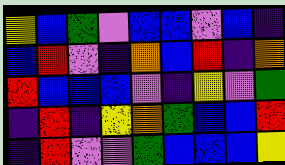[["yellow", "blue", "green", "violet", "blue", "blue", "violet", "blue", "indigo"], ["blue", "red", "violet", "indigo", "orange", "blue", "red", "indigo", "orange"], ["red", "blue", "blue", "blue", "violet", "indigo", "yellow", "violet", "green"], ["indigo", "red", "indigo", "yellow", "orange", "green", "blue", "blue", "red"], ["indigo", "red", "violet", "violet", "green", "blue", "blue", "blue", "yellow"]]